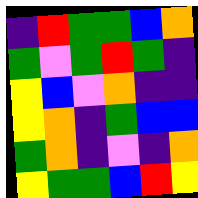[["indigo", "red", "green", "green", "blue", "orange"], ["green", "violet", "green", "red", "green", "indigo"], ["yellow", "blue", "violet", "orange", "indigo", "indigo"], ["yellow", "orange", "indigo", "green", "blue", "blue"], ["green", "orange", "indigo", "violet", "indigo", "orange"], ["yellow", "green", "green", "blue", "red", "yellow"]]